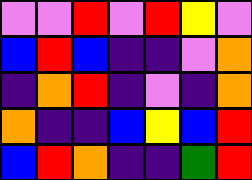[["violet", "violet", "red", "violet", "red", "yellow", "violet"], ["blue", "red", "blue", "indigo", "indigo", "violet", "orange"], ["indigo", "orange", "red", "indigo", "violet", "indigo", "orange"], ["orange", "indigo", "indigo", "blue", "yellow", "blue", "red"], ["blue", "red", "orange", "indigo", "indigo", "green", "red"]]